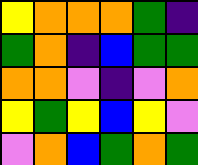[["yellow", "orange", "orange", "orange", "green", "indigo"], ["green", "orange", "indigo", "blue", "green", "green"], ["orange", "orange", "violet", "indigo", "violet", "orange"], ["yellow", "green", "yellow", "blue", "yellow", "violet"], ["violet", "orange", "blue", "green", "orange", "green"]]